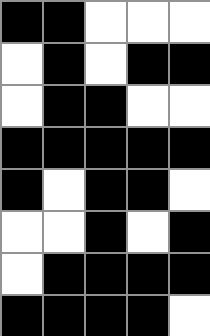[["black", "black", "white", "white", "white"], ["white", "black", "white", "black", "black"], ["white", "black", "black", "white", "white"], ["black", "black", "black", "black", "black"], ["black", "white", "black", "black", "white"], ["white", "white", "black", "white", "black"], ["white", "black", "black", "black", "black"], ["black", "black", "black", "black", "white"]]